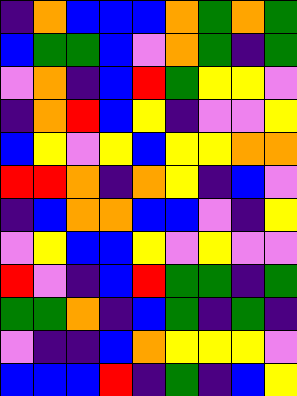[["indigo", "orange", "blue", "blue", "blue", "orange", "green", "orange", "green"], ["blue", "green", "green", "blue", "violet", "orange", "green", "indigo", "green"], ["violet", "orange", "indigo", "blue", "red", "green", "yellow", "yellow", "violet"], ["indigo", "orange", "red", "blue", "yellow", "indigo", "violet", "violet", "yellow"], ["blue", "yellow", "violet", "yellow", "blue", "yellow", "yellow", "orange", "orange"], ["red", "red", "orange", "indigo", "orange", "yellow", "indigo", "blue", "violet"], ["indigo", "blue", "orange", "orange", "blue", "blue", "violet", "indigo", "yellow"], ["violet", "yellow", "blue", "blue", "yellow", "violet", "yellow", "violet", "violet"], ["red", "violet", "indigo", "blue", "red", "green", "green", "indigo", "green"], ["green", "green", "orange", "indigo", "blue", "green", "indigo", "green", "indigo"], ["violet", "indigo", "indigo", "blue", "orange", "yellow", "yellow", "yellow", "violet"], ["blue", "blue", "blue", "red", "indigo", "green", "indigo", "blue", "yellow"]]